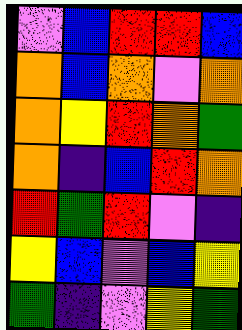[["violet", "blue", "red", "red", "blue"], ["orange", "blue", "orange", "violet", "orange"], ["orange", "yellow", "red", "orange", "green"], ["orange", "indigo", "blue", "red", "orange"], ["red", "green", "red", "violet", "indigo"], ["yellow", "blue", "violet", "blue", "yellow"], ["green", "indigo", "violet", "yellow", "green"]]